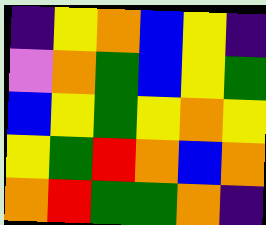[["indigo", "yellow", "orange", "blue", "yellow", "indigo"], ["violet", "orange", "green", "blue", "yellow", "green"], ["blue", "yellow", "green", "yellow", "orange", "yellow"], ["yellow", "green", "red", "orange", "blue", "orange"], ["orange", "red", "green", "green", "orange", "indigo"]]